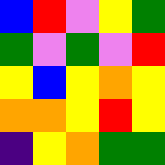[["blue", "red", "violet", "yellow", "green"], ["green", "violet", "green", "violet", "red"], ["yellow", "blue", "yellow", "orange", "yellow"], ["orange", "orange", "yellow", "red", "yellow"], ["indigo", "yellow", "orange", "green", "green"]]